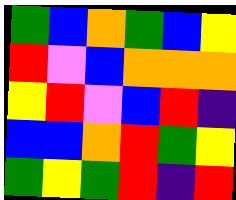[["green", "blue", "orange", "green", "blue", "yellow"], ["red", "violet", "blue", "orange", "orange", "orange"], ["yellow", "red", "violet", "blue", "red", "indigo"], ["blue", "blue", "orange", "red", "green", "yellow"], ["green", "yellow", "green", "red", "indigo", "red"]]